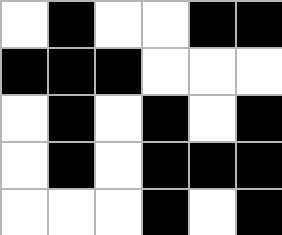[["white", "black", "white", "white", "black", "black"], ["black", "black", "black", "white", "white", "white"], ["white", "black", "white", "black", "white", "black"], ["white", "black", "white", "black", "black", "black"], ["white", "white", "white", "black", "white", "black"]]